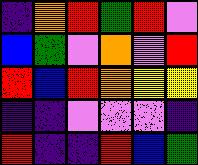[["indigo", "orange", "red", "green", "red", "violet"], ["blue", "green", "violet", "orange", "violet", "red"], ["red", "blue", "red", "orange", "yellow", "yellow"], ["indigo", "indigo", "violet", "violet", "violet", "indigo"], ["red", "indigo", "indigo", "red", "blue", "green"]]